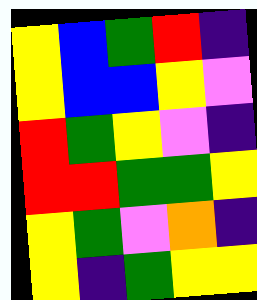[["yellow", "blue", "green", "red", "indigo"], ["yellow", "blue", "blue", "yellow", "violet"], ["red", "green", "yellow", "violet", "indigo"], ["red", "red", "green", "green", "yellow"], ["yellow", "green", "violet", "orange", "indigo"], ["yellow", "indigo", "green", "yellow", "yellow"]]